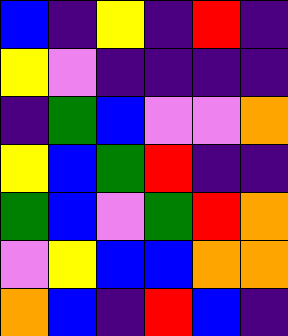[["blue", "indigo", "yellow", "indigo", "red", "indigo"], ["yellow", "violet", "indigo", "indigo", "indigo", "indigo"], ["indigo", "green", "blue", "violet", "violet", "orange"], ["yellow", "blue", "green", "red", "indigo", "indigo"], ["green", "blue", "violet", "green", "red", "orange"], ["violet", "yellow", "blue", "blue", "orange", "orange"], ["orange", "blue", "indigo", "red", "blue", "indigo"]]